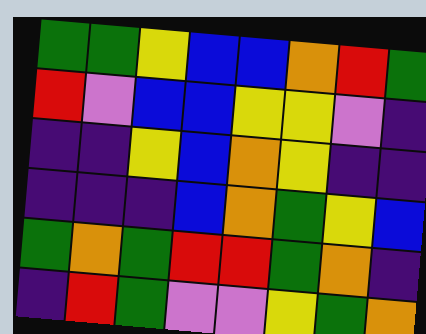[["green", "green", "yellow", "blue", "blue", "orange", "red", "green"], ["red", "violet", "blue", "blue", "yellow", "yellow", "violet", "indigo"], ["indigo", "indigo", "yellow", "blue", "orange", "yellow", "indigo", "indigo"], ["indigo", "indigo", "indigo", "blue", "orange", "green", "yellow", "blue"], ["green", "orange", "green", "red", "red", "green", "orange", "indigo"], ["indigo", "red", "green", "violet", "violet", "yellow", "green", "orange"]]